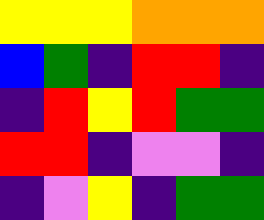[["yellow", "yellow", "yellow", "orange", "orange", "orange"], ["blue", "green", "indigo", "red", "red", "indigo"], ["indigo", "red", "yellow", "red", "green", "green"], ["red", "red", "indigo", "violet", "violet", "indigo"], ["indigo", "violet", "yellow", "indigo", "green", "green"]]